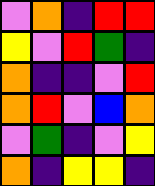[["violet", "orange", "indigo", "red", "red"], ["yellow", "violet", "red", "green", "indigo"], ["orange", "indigo", "indigo", "violet", "red"], ["orange", "red", "violet", "blue", "orange"], ["violet", "green", "indigo", "violet", "yellow"], ["orange", "indigo", "yellow", "yellow", "indigo"]]